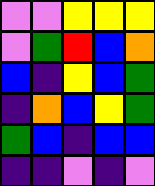[["violet", "violet", "yellow", "yellow", "yellow"], ["violet", "green", "red", "blue", "orange"], ["blue", "indigo", "yellow", "blue", "green"], ["indigo", "orange", "blue", "yellow", "green"], ["green", "blue", "indigo", "blue", "blue"], ["indigo", "indigo", "violet", "indigo", "violet"]]